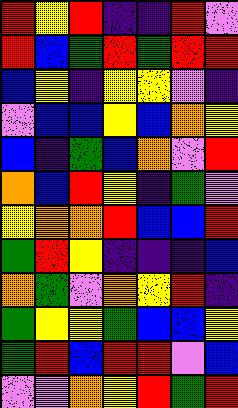[["red", "yellow", "red", "indigo", "indigo", "red", "violet"], ["red", "blue", "green", "red", "green", "red", "red"], ["blue", "yellow", "indigo", "yellow", "yellow", "violet", "indigo"], ["violet", "blue", "blue", "yellow", "blue", "orange", "yellow"], ["blue", "indigo", "green", "blue", "orange", "violet", "red"], ["orange", "blue", "red", "yellow", "indigo", "green", "violet"], ["yellow", "orange", "orange", "red", "blue", "blue", "red"], ["green", "red", "yellow", "indigo", "indigo", "indigo", "blue"], ["orange", "green", "violet", "orange", "yellow", "red", "indigo"], ["green", "yellow", "yellow", "green", "blue", "blue", "yellow"], ["green", "red", "blue", "red", "red", "violet", "blue"], ["violet", "violet", "orange", "yellow", "red", "green", "red"]]